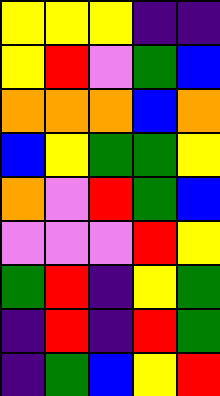[["yellow", "yellow", "yellow", "indigo", "indigo"], ["yellow", "red", "violet", "green", "blue"], ["orange", "orange", "orange", "blue", "orange"], ["blue", "yellow", "green", "green", "yellow"], ["orange", "violet", "red", "green", "blue"], ["violet", "violet", "violet", "red", "yellow"], ["green", "red", "indigo", "yellow", "green"], ["indigo", "red", "indigo", "red", "green"], ["indigo", "green", "blue", "yellow", "red"]]